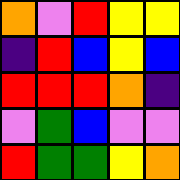[["orange", "violet", "red", "yellow", "yellow"], ["indigo", "red", "blue", "yellow", "blue"], ["red", "red", "red", "orange", "indigo"], ["violet", "green", "blue", "violet", "violet"], ["red", "green", "green", "yellow", "orange"]]